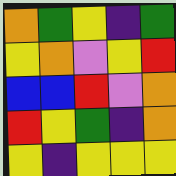[["orange", "green", "yellow", "indigo", "green"], ["yellow", "orange", "violet", "yellow", "red"], ["blue", "blue", "red", "violet", "orange"], ["red", "yellow", "green", "indigo", "orange"], ["yellow", "indigo", "yellow", "yellow", "yellow"]]